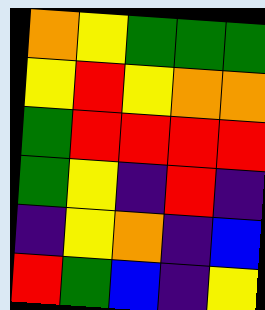[["orange", "yellow", "green", "green", "green"], ["yellow", "red", "yellow", "orange", "orange"], ["green", "red", "red", "red", "red"], ["green", "yellow", "indigo", "red", "indigo"], ["indigo", "yellow", "orange", "indigo", "blue"], ["red", "green", "blue", "indigo", "yellow"]]